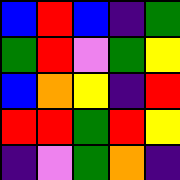[["blue", "red", "blue", "indigo", "green"], ["green", "red", "violet", "green", "yellow"], ["blue", "orange", "yellow", "indigo", "red"], ["red", "red", "green", "red", "yellow"], ["indigo", "violet", "green", "orange", "indigo"]]